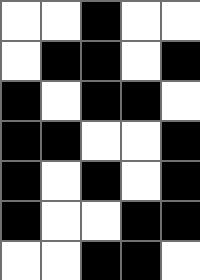[["white", "white", "black", "white", "white"], ["white", "black", "black", "white", "black"], ["black", "white", "black", "black", "white"], ["black", "black", "white", "white", "black"], ["black", "white", "black", "white", "black"], ["black", "white", "white", "black", "black"], ["white", "white", "black", "black", "white"]]